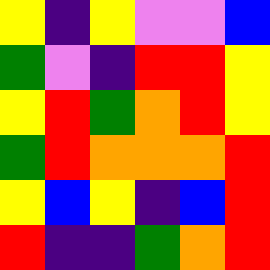[["yellow", "indigo", "yellow", "violet", "violet", "blue"], ["green", "violet", "indigo", "red", "red", "yellow"], ["yellow", "red", "green", "orange", "red", "yellow"], ["green", "red", "orange", "orange", "orange", "red"], ["yellow", "blue", "yellow", "indigo", "blue", "red"], ["red", "indigo", "indigo", "green", "orange", "red"]]